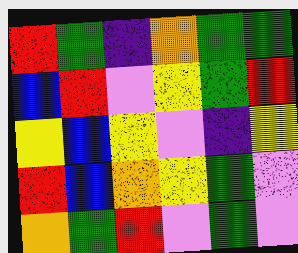[["red", "green", "indigo", "orange", "green", "green"], ["blue", "red", "violet", "yellow", "green", "red"], ["yellow", "blue", "yellow", "violet", "indigo", "yellow"], ["red", "blue", "orange", "yellow", "green", "violet"], ["orange", "green", "red", "violet", "green", "violet"]]